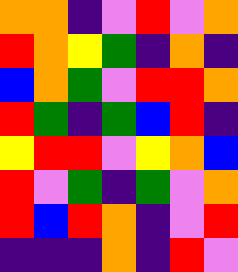[["orange", "orange", "indigo", "violet", "red", "violet", "orange"], ["red", "orange", "yellow", "green", "indigo", "orange", "indigo"], ["blue", "orange", "green", "violet", "red", "red", "orange"], ["red", "green", "indigo", "green", "blue", "red", "indigo"], ["yellow", "red", "red", "violet", "yellow", "orange", "blue"], ["red", "violet", "green", "indigo", "green", "violet", "orange"], ["red", "blue", "red", "orange", "indigo", "violet", "red"], ["indigo", "indigo", "indigo", "orange", "indigo", "red", "violet"]]